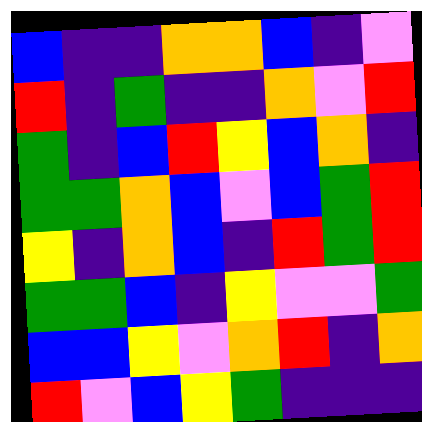[["blue", "indigo", "indigo", "orange", "orange", "blue", "indigo", "violet"], ["red", "indigo", "green", "indigo", "indigo", "orange", "violet", "red"], ["green", "indigo", "blue", "red", "yellow", "blue", "orange", "indigo"], ["green", "green", "orange", "blue", "violet", "blue", "green", "red"], ["yellow", "indigo", "orange", "blue", "indigo", "red", "green", "red"], ["green", "green", "blue", "indigo", "yellow", "violet", "violet", "green"], ["blue", "blue", "yellow", "violet", "orange", "red", "indigo", "orange"], ["red", "violet", "blue", "yellow", "green", "indigo", "indigo", "indigo"]]